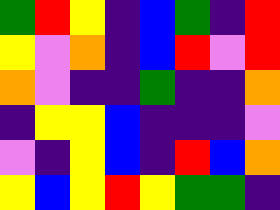[["green", "red", "yellow", "indigo", "blue", "green", "indigo", "red"], ["yellow", "violet", "orange", "indigo", "blue", "red", "violet", "red"], ["orange", "violet", "indigo", "indigo", "green", "indigo", "indigo", "orange"], ["indigo", "yellow", "yellow", "blue", "indigo", "indigo", "indigo", "violet"], ["violet", "indigo", "yellow", "blue", "indigo", "red", "blue", "orange"], ["yellow", "blue", "yellow", "red", "yellow", "green", "green", "indigo"]]